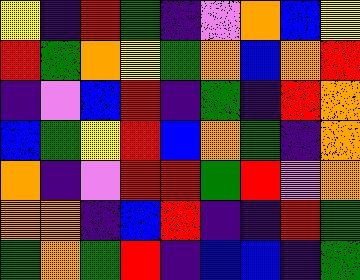[["yellow", "indigo", "red", "green", "indigo", "violet", "orange", "blue", "yellow"], ["red", "green", "orange", "yellow", "green", "orange", "blue", "orange", "red"], ["indigo", "violet", "blue", "red", "indigo", "green", "indigo", "red", "orange"], ["blue", "green", "yellow", "red", "blue", "orange", "green", "indigo", "orange"], ["orange", "indigo", "violet", "red", "red", "green", "red", "violet", "orange"], ["orange", "orange", "indigo", "blue", "red", "indigo", "indigo", "red", "green"], ["green", "orange", "green", "red", "indigo", "blue", "blue", "indigo", "green"]]